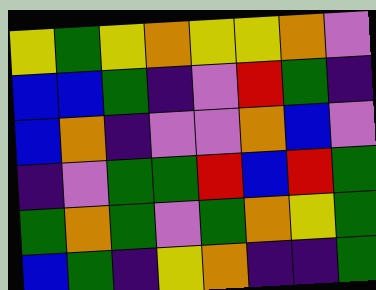[["yellow", "green", "yellow", "orange", "yellow", "yellow", "orange", "violet"], ["blue", "blue", "green", "indigo", "violet", "red", "green", "indigo"], ["blue", "orange", "indigo", "violet", "violet", "orange", "blue", "violet"], ["indigo", "violet", "green", "green", "red", "blue", "red", "green"], ["green", "orange", "green", "violet", "green", "orange", "yellow", "green"], ["blue", "green", "indigo", "yellow", "orange", "indigo", "indigo", "green"]]